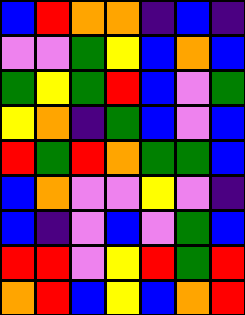[["blue", "red", "orange", "orange", "indigo", "blue", "indigo"], ["violet", "violet", "green", "yellow", "blue", "orange", "blue"], ["green", "yellow", "green", "red", "blue", "violet", "green"], ["yellow", "orange", "indigo", "green", "blue", "violet", "blue"], ["red", "green", "red", "orange", "green", "green", "blue"], ["blue", "orange", "violet", "violet", "yellow", "violet", "indigo"], ["blue", "indigo", "violet", "blue", "violet", "green", "blue"], ["red", "red", "violet", "yellow", "red", "green", "red"], ["orange", "red", "blue", "yellow", "blue", "orange", "red"]]